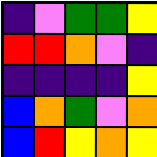[["indigo", "violet", "green", "green", "yellow"], ["red", "red", "orange", "violet", "indigo"], ["indigo", "indigo", "indigo", "indigo", "yellow"], ["blue", "orange", "green", "violet", "orange"], ["blue", "red", "yellow", "orange", "yellow"]]